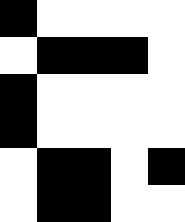[["black", "white", "white", "white", "white"], ["white", "black", "black", "black", "white"], ["black", "white", "white", "white", "white"], ["black", "white", "white", "white", "white"], ["white", "black", "black", "white", "black"], ["white", "black", "black", "white", "white"]]